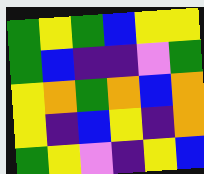[["green", "yellow", "green", "blue", "yellow", "yellow"], ["green", "blue", "indigo", "indigo", "violet", "green"], ["yellow", "orange", "green", "orange", "blue", "orange"], ["yellow", "indigo", "blue", "yellow", "indigo", "orange"], ["green", "yellow", "violet", "indigo", "yellow", "blue"]]